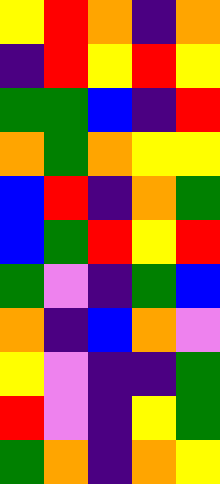[["yellow", "red", "orange", "indigo", "orange"], ["indigo", "red", "yellow", "red", "yellow"], ["green", "green", "blue", "indigo", "red"], ["orange", "green", "orange", "yellow", "yellow"], ["blue", "red", "indigo", "orange", "green"], ["blue", "green", "red", "yellow", "red"], ["green", "violet", "indigo", "green", "blue"], ["orange", "indigo", "blue", "orange", "violet"], ["yellow", "violet", "indigo", "indigo", "green"], ["red", "violet", "indigo", "yellow", "green"], ["green", "orange", "indigo", "orange", "yellow"]]